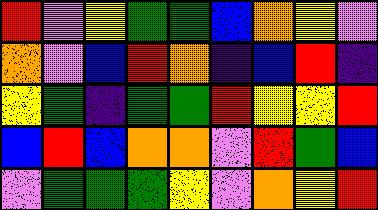[["red", "violet", "yellow", "green", "green", "blue", "orange", "yellow", "violet"], ["orange", "violet", "blue", "red", "orange", "indigo", "blue", "red", "indigo"], ["yellow", "green", "indigo", "green", "green", "red", "yellow", "yellow", "red"], ["blue", "red", "blue", "orange", "orange", "violet", "red", "green", "blue"], ["violet", "green", "green", "green", "yellow", "violet", "orange", "yellow", "red"]]